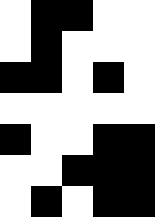[["white", "black", "black", "white", "white"], ["white", "black", "white", "white", "white"], ["black", "black", "white", "black", "white"], ["white", "white", "white", "white", "white"], ["black", "white", "white", "black", "black"], ["white", "white", "black", "black", "black"], ["white", "black", "white", "black", "black"]]